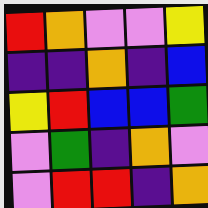[["red", "orange", "violet", "violet", "yellow"], ["indigo", "indigo", "orange", "indigo", "blue"], ["yellow", "red", "blue", "blue", "green"], ["violet", "green", "indigo", "orange", "violet"], ["violet", "red", "red", "indigo", "orange"]]